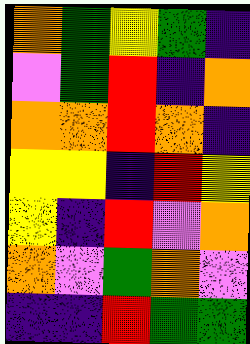[["orange", "green", "yellow", "green", "indigo"], ["violet", "green", "red", "indigo", "orange"], ["orange", "orange", "red", "orange", "indigo"], ["yellow", "yellow", "indigo", "red", "yellow"], ["yellow", "indigo", "red", "violet", "orange"], ["orange", "violet", "green", "orange", "violet"], ["indigo", "indigo", "red", "green", "green"]]